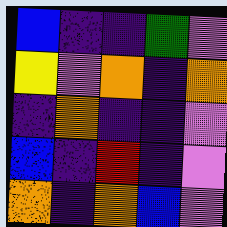[["blue", "indigo", "indigo", "green", "violet"], ["yellow", "violet", "orange", "indigo", "orange"], ["indigo", "orange", "indigo", "indigo", "violet"], ["blue", "indigo", "red", "indigo", "violet"], ["orange", "indigo", "orange", "blue", "violet"]]